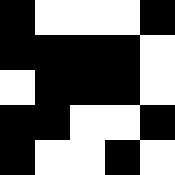[["black", "white", "white", "white", "black"], ["black", "black", "black", "black", "white"], ["white", "black", "black", "black", "white"], ["black", "black", "white", "white", "black"], ["black", "white", "white", "black", "white"]]